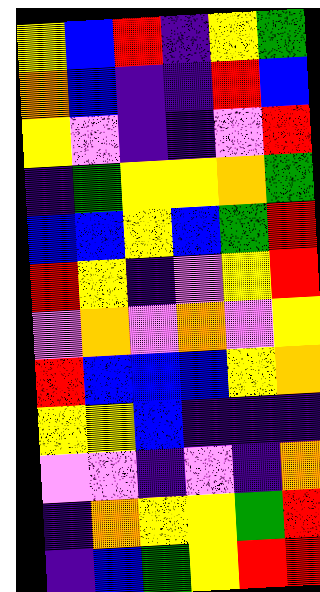[["yellow", "blue", "red", "indigo", "yellow", "green"], ["orange", "blue", "indigo", "indigo", "red", "blue"], ["yellow", "violet", "indigo", "indigo", "violet", "red"], ["indigo", "green", "yellow", "yellow", "orange", "green"], ["blue", "blue", "yellow", "blue", "green", "red"], ["red", "yellow", "indigo", "violet", "yellow", "red"], ["violet", "orange", "violet", "orange", "violet", "yellow"], ["red", "blue", "blue", "blue", "yellow", "orange"], ["yellow", "yellow", "blue", "indigo", "indigo", "indigo"], ["violet", "violet", "indigo", "violet", "indigo", "orange"], ["indigo", "orange", "yellow", "yellow", "green", "red"], ["indigo", "blue", "green", "yellow", "red", "red"]]